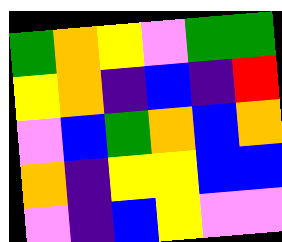[["green", "orange", "yellow", "violet", "green", "green"], ["yellow", "orange", "indigo", "blue", "indigo", "red"], ["violet", "blue", "green", "orange", "blue", "orange"], ["orange", "indigo", "yellow", "yellow", "blue", "blue"], ["violet", "indigo", "blue", "yellow", "violet", "violet"]]